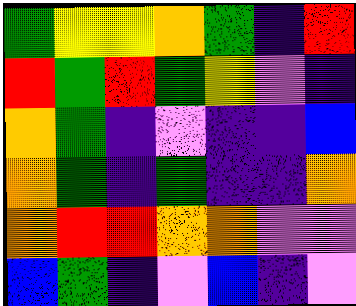[["green", "yellow", "yellow", "orange", "green", "indigo", "red"], ["red", "green", "red", "green", "yellow", "violet", "indigo"], ["orange", "green", "indigo", "violet", "indigo", "indigo", "blue"], ["orange", "green", "indigo", "green", "indigo", "indigo", "orange"], ["orange", "red", "red", "orange", "orange", "violet", "violet"], ["blue", "green", "indigo", "violet", "blue", "indigo", "violet"]]